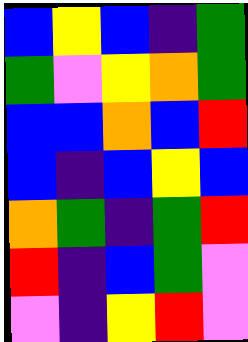[["blue", "yellow", "blue", "indigo", "green"], ["green", "violet", "yellow", "orange", "green"], ["blue", "blue", "orange", "blue", "red"], ["blue", "indigo", "blue", "yellow", "blue"], ["orange", "green", "indigo", "green", "red"], ["red", "indigo", "blue", "green", "violet"], ["violet", "indigo", "yellow", "red", "violet"]]